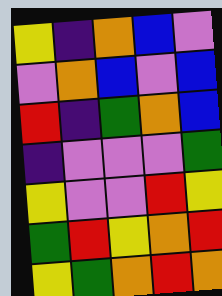[["yellow", "indigo", "orange", "blue", "violet"], ["violet", "orange", "blue", "violet", "blue"], ["red", "indigo", "green", "orange", "blue"], ["indigo", "violet", "violet", "violet", "green"], ["yellow", "violet", "violet", "red", "yellow"], ["green", "red", "yellow", "orange", "red"], ["yellow", "green", "orange", "red", "orange"]]